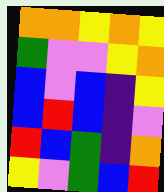[["orange", "orange", "yellow", "orange", "yellow"], ["green", "violet", "violet", "yellow", "orange"], ["blue", "violet", "blue", "indigo", "yellow"], ["blue", "red", "blue", "indigo", "violet"], ["red", "blue", "green", "indigo", "orange"], ["yellow", "violet", "green", "blue", "red"]]